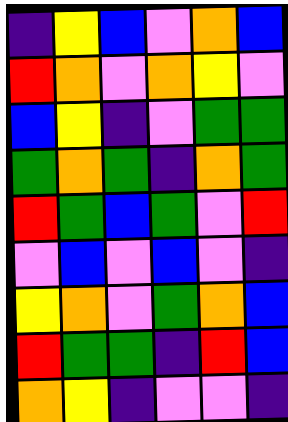[["indigo", "yellow", "blue", "violet", "orange", "blue"], ["red", "orange", "violet", "orange", "yellow", "violet"], ["blue", "yellow", "indigo", "violet", "green", "green"], ["green", "orange", "green", "indigo", "orange", "green"], ["red", "green", "blue", "green", "violet", "red"], ["violet", "blue", "violet", "blue", "violet", "indigo"], ["yellow", "orange", "violet", "green", "orange", "blue"], ["red", "green", "green", "indigo", "red", "blue"], ["orange", "yellow", "indigo", "violet", "violet", "indigo"]]